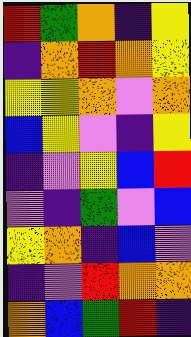[["red", "green", "orange", "indigo", "yellow"], ["indigo", "orange", "red", "orange", "yellow"], ["yellow", "yellow", "orange", "violet", "orange"], ["blue", "yellow", "violet", "indigo", "yellow"], ["indigo", "violet", "yellow", "blue", "red"], ["violet", "indigo", "green", "violet", "blue"], ["yellow", "orange", "indigo", "blue", "violet"], ["indigo", "violet", "red", "orange", "orange"], ["orange", "blue", "green", "red", "indigo"]]